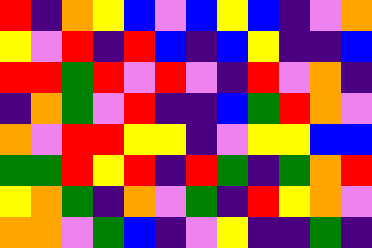[["red", "indigo", "orange", "yellow", "blue", "violet", "blue", "yellow", "blue", "indigo", "violet", "orange"], ["yellow", "violet", "red", "indigo", "red", "blue", "indigo", "blue", "yellow", "indigo", "indigo", "blue"], ["red", "red", "green", "red", "violet", "red", "violet", "indigo", "red", "violet", "orange", "indigo"], ["indigo", "orange", "green", "violet", "red", "indigo", "indigo", "blue", "green", "red", "orange", "violet"], ["orange", "violet", "red", "red", "yellow", "yellow", "indigo", "violet", "yellow", "yellow", "blue", "blue"], ["green", "green", "red", "yellow", "red", "indigo", "red", "green", "indigo", "green", "orange", "red"], ["yellow", "orange", "green", "indigo", "orange", "violet", "green", "indigo", "red", "yellow", "orange", "violet"], ["orange", "orange", "violet", "green", "blue", "indigo", "violet", "yellow", "indigo", "indigo", "green", "indigo"]]